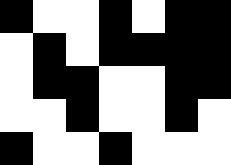[["black", "white", "white", "black", "white", "black", "black"], ["white", "black", "white", "black", "black", "black", "black"], ["white", "black", "black", "white", "white", "black", "black"], ["white", "white", "black", "white", "white", "black", "white"], ["black", "white", "white", "black", "white", "white", "white"]]